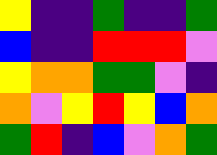[["yellow", "indigo", "indigo", "green", "indigo", "indigo", "green"], ["blue", "indigo", "indigo", "red", "red", "red", "violet"], ["yellow", "orange", "orange", "green", "green", "violet", "indigo"], ["orange", "violet", "yellow", "red", "yellow", "blue", "orange"], ["green", "red", "indigo", "blue", "violet", "orange", "green"]]